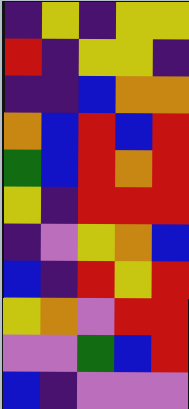[["indigo", "yellow", "indigo", "yellow", "yellow"], ["red", "indigo", "yellow", "yellow", "indigo"], ["indigo", "indigo", "blue", "orange", "orange"], ["orange", "blue", "red", "blue", "red"], ["green", "blue", "red", "orange", "red"], ["yellow", "indigo", "red", "red", "red"], ["indigo", "violet", "yellow", "orange", "blue"], ["blue", "indigo", "red", "yellow", "red"], ["yellow", "orange", "violet", "red", "red"], ["violet", "violet", "green", "blue", "red"], ["blue", "indigo", "violet", "violet", "violet"]]